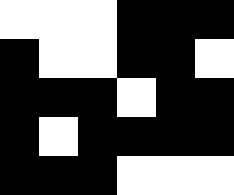[["white", "white", "white", "black", "black", "black"], ["black", "white", "white", "black", "black", "white"], ["black", "black", "black", "white", "black", "black"], ["black", "white", "black", "black", "black", "black"], ["black", "black", "black", "white", "white", "white"]]